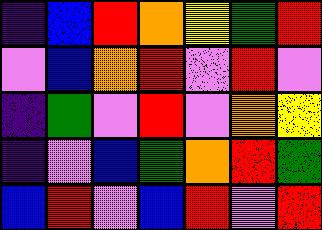[["indigo", "blue", "red", "orange", "yellow", "green", "red"], ["violet", "blue", "orange", "red", "violet", "red", "violet"], ["indigo", "green", "violet", "red", "violet", "orange", "yellow"], ["indigo", "violet", "blue", "green", "orange", "red", "green"], ["blue", "red", "violet", "blue", "red", "violet", "red"]]